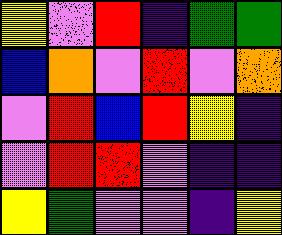[["yellow", "violet", "red", "indigo", "green", "green"], ["blue", "orange", "violet", "red", "violet", "orange"], ["violet", "red", "blue", "red", "yellow", "indigo"], ["violet", "red", "red", "violet", "indigo", "indigo"], ["yellow", "green", "violet", "violet", "indigo", "yellow"]]